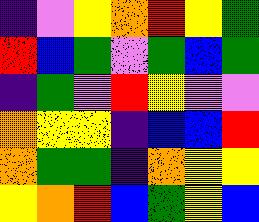[["indigo", "violet", "yellow", "orange", "red", "yellow", "green"], ["red", "blue", "green", "violet", "green", "blue", "green"], ["indigo", "green", "violet", "red", "yellow", "violet", "violet"], ["orange", "yellow", "yellow", "indigo", "blue", "blue", "red"], ["orange", "green", "green", "indigo", "orange", "yellow", "yellow"], ["yellow", "orange", "red", "blue", "green", "yellow", "blue"]]